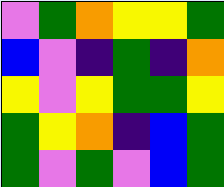[["violet", "green", "orange", "yellow", "yellow", "green"], ["blue", "violet", "indigo", "green", "indigo", "orange"], ["yellow", "violet", "yellow", "green", "green", "yellow"], ["green", "yellow", "orange", "indigo", "blue", "green"], ["green", "violet", "green", "violet", "blue", "green"]]